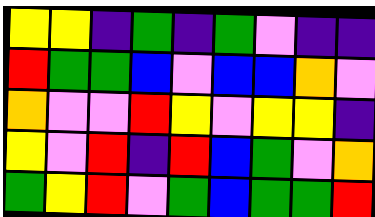[["yellow", "yellow", "indigo", "green", "indigo", "green", "violet", "indigo", "indigo"], ["red", "green", "green", "blue", "violet", "blue", "blue", "orange", "violet"], ["orange", "violet", "violet", "red", "yellow", "violet", "yellow", "yellow", "indigo"], ["yellow", "violet", "red", "indigo", "red", "blue", "green", "violet", "orange"], ["green", "yellow", "red", "violet", "green", "blue", "green", "green", "red"]]